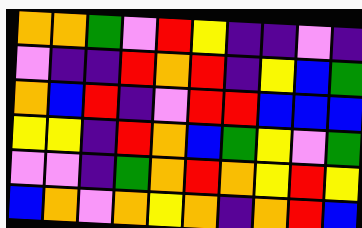[["orange", "orange", "green", "violet", "red", "yellow", "indigo", "indigo", "violet", "indigo"], ["violet", "indigo", "indigo", "red", "orange", "red", "indigo", "yellow", "blue", "green"], ["orange", "blue", "red", "indigo", "violet", "red", "red", "blue", "blue", "blue"], ["yellow", "yellow", "indigo", "red", "orange", "blue", "green", "yellow", "violet", "green"], ["violet", "violet", "indigo", "green", "orange", "red", "orange", "yellow", "red", "yellow"], ["blue", "orange", "violet", "orange", "yellow", "orange", "indigo", "orange", "red", "blue"]]